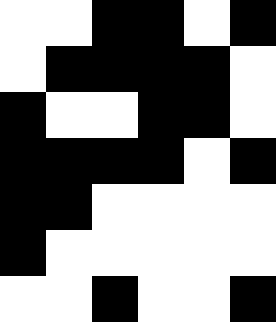[["white", "white", "black", "black", "white", "black"], ["white", "black", "black", "black", "black", "white"], ["black", "white", "white", "black", "black", "white"], ["black", "black", "black", "black", "white", "black"], ["black", "black", "white", "white", "white", "white"], ["black", "white", "white", "white", "white", "white"], ["white", "white", "black", "white", "white", "black"]]